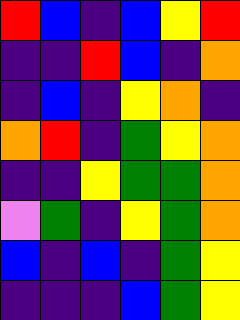[["red", "blue", "indigo", "blue", "yellow", "red"], ["indigo", "indigo", "red", "blue", "indigo", "orange"], ["indigo", "blue", "indigo", "yellow", "orange", "indigo"], ["orange", "red", "indigo", "green", "yellow", "orange"], ["indigo", "indigo", "yellow", "green", "green", "orange"], ["violet", "green", "indigo", "yellow", "green", "orange"], ["blue", "indigo", "blue", "indigo", "green", "yellow"], ["indigo", "indigo", "indigo", "blue", "green", "yellow"]]